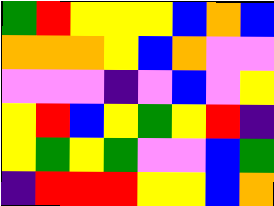[["green", "red", "yellow", "yellow", "yellow", "blue", "orange", "blue"], ["orange", "orange", "orange", "yellow", "blue", "orange", "violet", "violet"], ["violet", "violet", "violet", "indigo", "violet", "blue", "violet", "yellow"], ["yellow", "red", "blue", "yellow", "green", "yellow", "red", "indigo"], ["yellow", "green", "yellow", "green", "violet", "violet", "blue", "green"], ["indigo", "red", "red", "red", "yellow", "yellow", "blue", "orange"]]